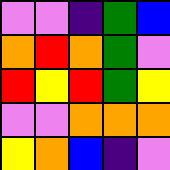[["violet", "violet", "indigo", "green", "blue"], ["orange", "red", "orange", "green", "violet"], ["red", "yellow", "red", "green", "yellow"], ["violet", "violet", "orange", "orange", "orange"], ["yellow", "orange", "blue", "indigo", "violet"]]